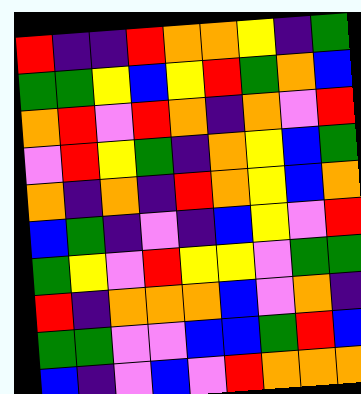[["red", "indigo", "indigo", "red", "orange", "orange", "yellow", "indigo", "green"], ["green", "green", "yellow", "blue", "yellow", "red", "green", "orange", "blue"], ["orange", "red", "violet", "red", "orange", "indigo", "orange", "violet", "red"], ["violet", "red", "yellow", "green", "indigo", "orange", "yellow", "blue", "green"], ["orange", "indigo", "orange", "indigo", "red", "orange", "yellow", "blue", "orange"], ["blue", "green", "indigo", "violet", "indigo", "blue", "yellow", "violet", "red"], ["green", "yellow", "violet", "red", "yellow", "yellow", "violet", "green", "green"], ["red", "indigo", "orange", "orange", "orange", "blue", "violet", "orange", "indigo"], ["green", "green", "violet", "violet", "blue", "blue", "green", "red", "blue"], ["blue", "indigo", "violet", "blue", "violet", "red", "orange", "orange", "orange"]]